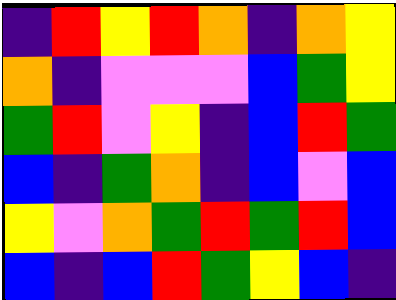[["indigo", "red", "yellow", "red", "orange", "indigo", "orange", "yellow"], ["orange", "indigo", "violet", "violet", "violet", "blue", "green", "yellow"], ["green", "red", "violet", "yellow", "indigo", "blue", "red", "green"], ["blue", "indigo", "green", "orange", "indigo", "blue", "violet", "blue"], ["yellow", "violet", "orange", "green", "red", "green", "red", "blue"], ["blue", "indigo", "blue", "red", "green", "yellow", "blue", "indigo"]]